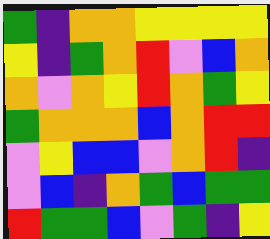[["green", "indigo", "orange", "orange", "yellow", "yellow", "yellow", "yellow"], ["yellow", "indigo", "green", "orange", "red", "violet", "blue", "orange"], ["orange", "violet", "orange", "yellow", "red", "orange", "green", "yellow"], ["green", "orange", "orange", "orange", "blue", "orange", "red", "red"], ["violet", "yellow", "blue", "blue", "violet", "orange", "red", "indigo"], ["violet", "blue", "indigo", "orange", "green", "blue", "green", "green"], ["red", "green", "green", "blue", "violet", "green", "indigo", "yellow"]]